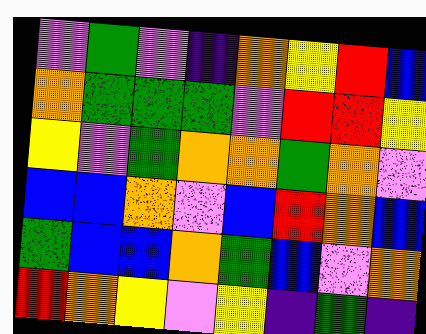[["violet", "green", "violet", "indigo", "orange", "yellow", "red", "blue"], ["orange", "green", "green", "green", "violet", "red", "red", "yellow"], ["yellow", "violet", "green", "orange", "orange", "green", "orange", "violet"], ["blue", "blue", "orange", "violet", "blue", "red", "orange", "blue"], ["green", "blue", "blue", "orange", "green", "blue", "violet", "orange"], ["red", "orange", "yellow", "violet", "yellow", "indigo", "green", "indigo"]]